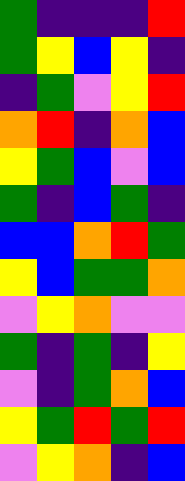[["green", "indigo", "indigo", "indigo", "red"], ["green", "yellow", "blue", "yellow", "indigo"], ["indigo", "green", "violet", "yellow", "red"], ["orange", "red", "indigo", "orange", "blue"], ["yellow", "green", "blue", "violet", "blue"], ["green", "indigo", "blue", "green", "indigo"], ["blue", "blue", "orange", "red", "green"], ["yellow", "blue", "green", "green", "orange"], ["violet", "yellow", "orange", "violet", "violet"], ["green", "indigo", "green", "indigo", "yellow"], ["violet", "indigo", "green", "orange", "blue"], ["yellow", "green", "red", "green", "red"], ["violet", "yellow", "orange", "indigo", "blue"]]